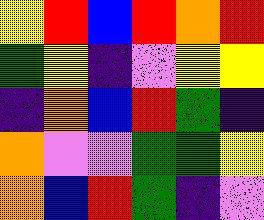[["yellow", "red", "blue", "red", "orange", "red"], ["green", "yellow", "indigo", "violet", "yellow", "yellow"], ["indigo", "orange", "blue", "red", "green", "indigo"], ["orange", "violet", "violet", "green", "green", "yellow"], ["orange", "blue", "red", "green", "indigo", "violet"]]